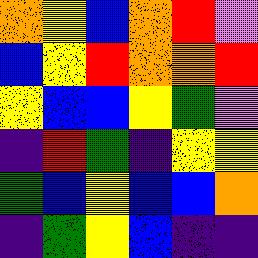[["orange", "yellow", "blue", "orange", "red", "violet"], ["blue", "yellow", "red", "orange", "orange", "red"], ["yellow", "blue", "blue", "yellow", "green", "violet"], ["indigo", "red", "green", "indigo", "yellow", "yellow"], ["green", "blue", "yellow", "blue", "blue", "orange"], ["indigo", "green", "yellow", "blue", "indigo", "indigo"]]